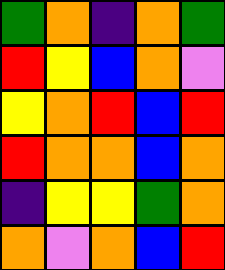[["green", "orange", "indigo", "orange", "green"], ["red", "yellow", "blue", "orange", "violet"], ["yellow", "orange", "red", "blue", "red"], ["red", "orange", "orange", "blue", "orange"], ["indigo", "yellow", "yellow", "green", "orange"], ["orange", "violet", "orange", "blue", "red"]]